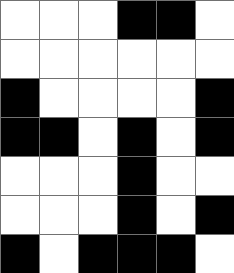[["white", "white", "white", "black", "black", "white"], ["white", "white", "white", "white", "white", "white"], ["black", "white", "white", "white", "white", "black"], ["black", "black", "white", "black", "white", "black"], ["white", "white", "white", "black", "white", "white"], ["white", "white", "white", "black", "white", "black"], ["black", "white", "black", "black", "black", "white"]]